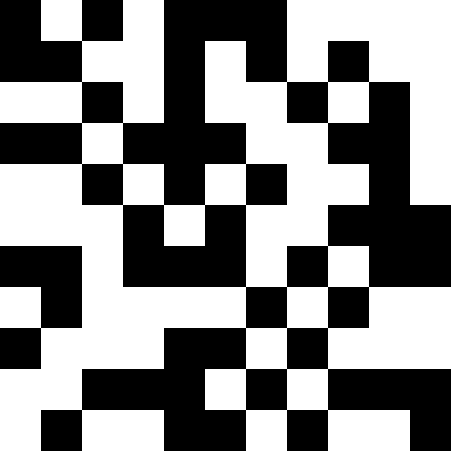[["black", "white", "black", "white", "black", "black", "black", "white", "white", "white", "white"], ["black", "black", "white", "white", "black", "white", "black", "white", "black", "white", "white"], ["white", "white", "black", "white", "black", "white", "white", "black", "white", "black", "white"], ["black", "black", "white", "black", "black", "black", "white", "white", "black", "black", "white"], ["white", "white", "black", "white", "black", "white", "black", "white", "white", "black", "white"], ["white", "white", "white", "black", "white", "black", "white", "white", "black", "black", "black"], ["black", "black", "white", "black", "black", "black", "white", "black", "white", "black", "black"], ["white", "black", "white", "white", "white", "white", "black", "white", "black", "white", "white"], ["black", "white", "white", "white", "black", "black", "white", "black", "white", "white", "white"], ["white", "white", "black", "black", "black", "white", "black", "white", "black", "black", "black"], ["white", "black", "white", "white", "black", "black", "white", "black", "white", "white", "black"]]